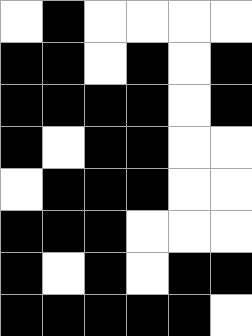[["white", "black", "white", "white", "white", "white"], ["black", "black", "white", "black", "white", "black"], ["black", "black", "black", "black", "white", "black"], ["black", "white", "black", "black", "white", "white"], ["white", "black", "black", "black", "white", "white"], ["black", "black", "black", "white", "white", "white"], ["black", "white", "black", "white", "black", "black"], ["black", "black", "black", "black", "black", "white"]]